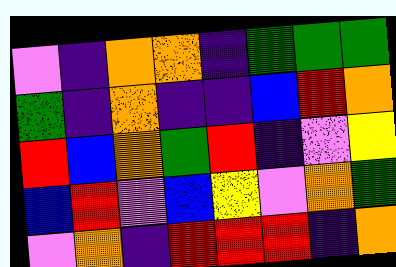[["violet", "indigo", "orange", "orange", "indigo", "green", "green", "green"], ["green", "indigo", "orange", "indigo", "indigo", "blue", "red", "orange"], ["red", "blue", "orange", "green", "red", "indigo", "violet", "yellow"], ["blue", "red", "violet", "blue", "yellow", "violet", "orange", "green"], ["violet", "orange", "indigo", "red", "red", "red", "indigo", "orange"]]